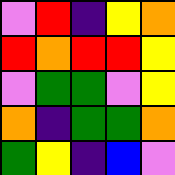[["violet", "red", "indigo", "yellow", "orange"], ["red", "orange", "red", "red", "yellow"], ["violet", "green", "green", "violet", "yellow"], ["orange", "indigo", "green", "green", "orange"], ["green", "yellow", "indigo", "blue", "violet"]]